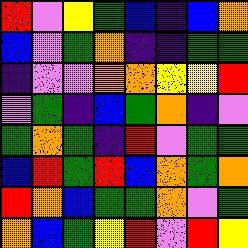[["red", "violet", "yellow", "green", "blue", "indigo", "blue", "orange"], ["blue", "violet", "green", "orange", "indigo", "indigo", "green", "green"], ["indigo", "violet", "violet", "orange", "orange", "yellow", "yellow", "red"], ["violet", "green", "indigo", "blue", "green", "orange", "indigo", "violet"], ["green", "orange", "green", "indigo", "red", "violet", "green", "green"], ["blue", "red", "green", "red", "blue", "orange", "green", "orange"], ["red", "orange", "blue", "green", "green", "orange", "violet", "green"], ["orange", "blue", "green", "yellow", "red", "violet", "red", "yellow"]]